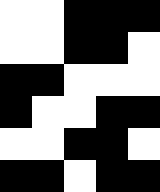[["white", "white", "black", "black", "black"], ["white", "white", "black", "black", "white"], ["black", "black", "white", "white", "white"], ["black", "white", "white", "black", "black"], ["white", "white", "black", "black", "white"], ["black", "black", "white", "black", "black"]]